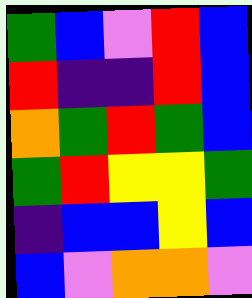[["green", "blue", "violet", "red", "blue"], ["red", "indigo", "indigo", "red", "blue"], ["orange", "green", "red", "green", "blue"], ["green", "red", "yellow", "yellow", "green"], ["indigo", "blue", "blue", "yellow", "blue"], ["blue", "violet", "orange", "orange", "violet"]]